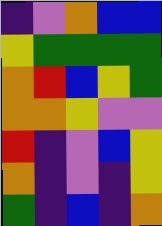[["indigo", "violet", "orange", "blue", "blue"], ["yellow", "green", "green", "green", "green"], ["orange", "red", "blue", "yellow", "green"], ["orange", "orange", "yellow", "violet", "violet"], ["red", "indigo", "violet", "blue", "yellow"], ["orange", "indigo", "violet", "indigo", "yellow"], ["green", "indigo", "blue", "indigo", "orange"]]